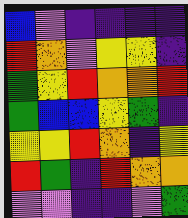[["blue", "violet", "indigo", "indigo", "indigo", "indigo"], ["red", "orange", "violet", "yellow", "yellow", "indigo"], ["green", "yellow", "red", "orange", "orange", "red"], ["green", "blue", "blue", "yellow", "green", "indigo"], ["yellow", "yellow", "red", "orange", "indigo", "yellow"], ["red", "green", "indigo", "red", "orange", "orange"], ["violet", "violet", "indigo", "indigo", "violet", "green"]]